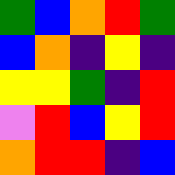[["green", "blue", "orange", "red", "green"], ["blue", "orange", "indigo", "yellow", "indigo"], ["yellow", "yellow", "green", "indigo", "red"], ["violet", "red", "blue", "yellow", "red"], ["orange", "red", "red", "indigo", "blue"]]